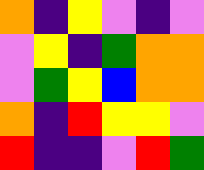[["orange", "indigo", "yellow", "violet", "indigo", "violet"], ["violet", "yellow", "indigo", "green", "orange", "orange"], ["violet", "green", "yellow", "blue", "orange", "orange"], ["orange", "indigo", "red", "yellow", "yellow", "violet"], ["red", "indigo", "indigo", "violet", "red", "green"]]